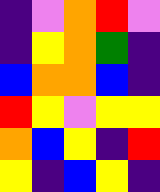[["indigo", "violet", "orange", "red", "violet"], ["indigo", "yellow", "orange", "green", "indigo"], ["blue", "orange", "orange", "blue", "indigo"], ["red", "yellow", "violet", "yellow", "yellow"], ["orange", "blue", "yellow", "indigo", "red"], ["yellow", "indigo", "blue", "yellow", "indigo"]]